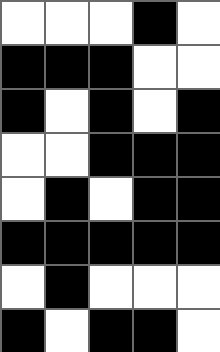[["white", "white", "white", "black", "white"], ["black", "black", "black", "white", "white"], ["black", "white", "black", "white", "black"], ["white", "white", "black", "black", "black"], ["white", "black", "white", "black", "black"], ["black", "black", "black", "black", "black"], ["white", "black", "white", "white", "white"], ["black", "white", "black", "black", "white"]]